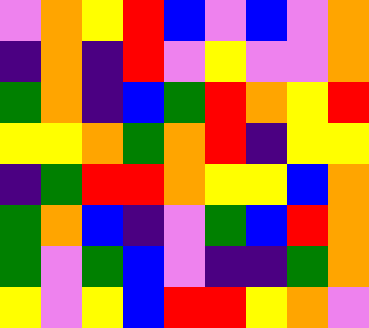[["violet", "orange", "yellow", "red", "blue", "violet", "blue", "violet", "orange"], ["indigo", "orange", "indigo", "red", "violet", "yellow", "violet", "violet", "orange"], ["green", "orange", "indigo", "blue", "green", "red", "orange", "yellow", "red"], ["yellow", "yellow", "orange", "green", "orange", "red", "indigo", "yellow", "yellow"], ["indigo", "green", "red", "red", "orange", "yellow", "yellow", "blue", "orange"], ["green", "orange", "blue", "indigo", "violet", "green", "blue", "red", "orange"], ["green", "violet", "green", "blue", "violet", "indigo", "indigo", "green", "orange"], ["yellow", "violet", "yellow", "blue", "red", "red", "yellow", "orange", "violet"]]